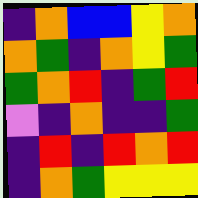[["indigo", "orange", "blue", "blue", "yellow", "orange"], ["orange", "green", "indigo", "orange", "yellow", "green"], ["green", "orange", "red", "indigo", "green", "red"], ["violet", "indigo", "orange", "indigo", "indigo", "green"], ["indigo", "red", "indigo", "red", "orange", "red"], ["indigo", "orange", "green", "yellow", "yellow", "yellow"]]